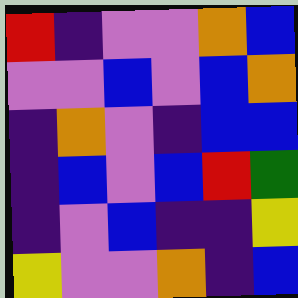[["red", "indigo", "violet", "violet", "orange", "blue"], ["violet", "violet", "blue", "violet", "blue", "orange"], ["indigo", "orange", "violet", "indigo", "blue", "blue"], ["indigo", "blue", "violet", "blue", "red", "green"], ["indigo", "violet", "blue", "indigo", "indigo", "yellow"], ["yellow", "violet", "violet", "orange", "indigo", "blue"]]